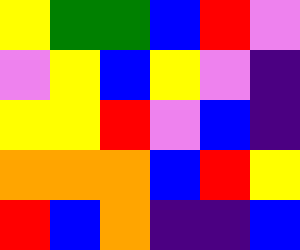[["yellow", "green", "green", "blue", "red", "violet"], ["violet", "yellow", "blue", "yellow", "violet", "indigo"], ["yellow", "yellow", "red", "violet", "blue", "indigo"], ["orange", "orange", "orange", "blue", "red", "yellow"], ["red", "blue", "orange", "indigo", "indigo", "blue"]]